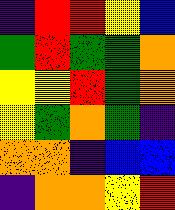[["indigo", "red", "red", "yellow", "blue"], ["green", "red", "green", "green", "orange"], ["yellow", "yellow", "red", "green", "orange"], ["yellow", "green", "orange", "green", "indigo"], ["orange", "orange", "indigo", "blue", "blue"], ["indigo", "orange", "orange", "yellow", "red"]]